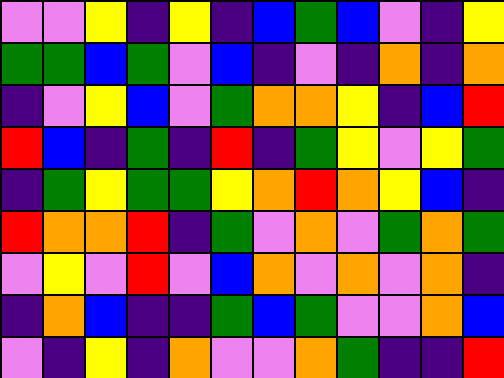[["violet", "violet", "yellow", "indigo", "yellow", "indigo", "blue", "green", "blue", "violet", "indigo", "yellow"], ["green", "green", "blue", "green", "violet", "blue", "indigo", "violet", "indigo", "orange", "indigo", "orange"], ["indigo", "violet", "yellow", "blue", "violet", "green", "orange", "orange", "yellow", "indigo", "blue", "red"], ["red", "blue", "indigo", "green", "indigo", "red", "indigo", "green", "yellow", "violet", "yellow", "green"], ["indigo", "green", "yellow", "green", "green", "yellow", "orange", "red", "orange", "yellow", "blue", "indigo"], ["red", "orange", "orange", "red", "indigo", "green", "violet", "orange", "violet", "green", "orange", "green"], ["violet", "yellow", "violet", "red", "violet", "blue", "orange", "violet", "orange", "violet", "orange", "indigo"], ["indigo", "orange", "blue", "indigo", "indigo", "green", "blue", "green", "violet", "violet", "orange", "blue"], ["violet", "indigo", "yellow", "indigo", "orange", "violet", "violet", "orange", "green", "indigo", "indigo", "red"]]